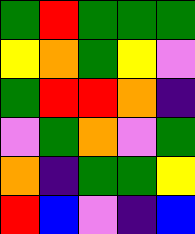[["green", "red", "green", "green", "green"], ["yellow", "orange", "green", "yellow", "violet"], ["green", "red", "red", "orange", "indigo"], ["violet", "green", "orange", "violet", "green"], ["orange", "indigo", "green", "green", "yellow"], ["red", "blue", "violet", "indigo", "blue"]]